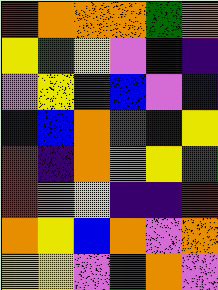[["red", "orange", "orange", "orange", "green", "orange"], ["yellow", "green", "yellow", "violet", "indigo", "indigo"], ["violet", "yellow", "green", "blue", "violet", "indigo"], ["indigo", "blue", "orange", "red", "indigo", "yellow"], ["red", "indigo", "orange", "orange", "yellow", "green"], ["red", "orange", "yellow", "indigo", "indigo", "red"], ["orange", "yellow", "blue", "orange", "violet", "orange"], ["yellow", "yellow", "violet", "green", "orange", "violet"]]